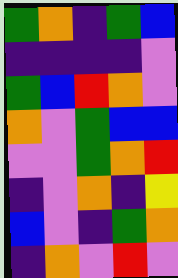[["green", "orange", "indigo", "green", "blue"], ["indigo", "indigo", "indigo", "indigo", "violet"], ["green", "blue", "red", "orange", "violet"], ["orange", "violet", "green", "blue", "blue"], ["violet", "violet", "green", "orange", "red"], ["indigo", "violet", "orange", "indigo", "yellow"], ["blue", "violet", "indigo", "green", "orange"], ["indigo", "orange", "violet", "red", "violet"]]